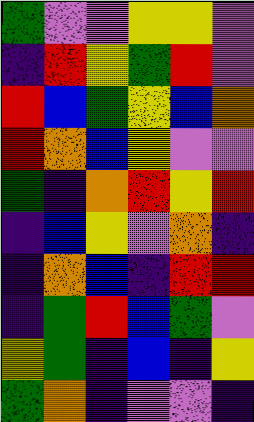[["green", "violet", "violet", "yellow", "yellow", "violet"], ["indigo", "red", "yellow", "green", "red", "violet"], ["red", "blue", "green", "yellow", "blue", "orange"], ["red", "orange", "blue", "yellow", "violet", "violet"], ["green", "indigo", "orange", "red", "yellow", "red"], ["indigo", "blue", "yellow", "violet", "orange", "indigo"], ["indigo", "orange", "blue", "indigo", "red", "red"], ["indigo", "green", "red", "blue", "green", "violet"], ["yellow", "green", "indigo", "blue", "indigo", "yellow"], ["green", "orange", "indigo", "violet", "violet", "indigo"]]